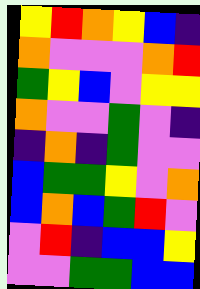[["yellow", "red", "orange", "yellow", "blue", "indigo"], ["orange", "violet", "violet", "violet", "orange", "red"], ["green", "yellow", "blue", "violet", "yellow", "yellow"], ["orange", "violet", "violet", "green", "violet", "indigo"], ["indigo", "orange", "indigo", "green", "violet", "violet"], ["blue", "green", "green", "yellow", "violet", "orange"], ["blue", "orange", "blue", "green", "red", "violet"], ["violet", "red", "indigo", "blue", "blue", "yellow"], ["violet", "violet", "green", "green", "blue", "blue"]]